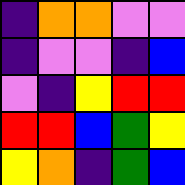[["indigo", "orange", "orange", "violet", "violet"], ["indigo", "violet", "violet", "indigo", "blue"], ["violet", "indigo", "yellow", "red", "red"], ["red", "red", "blue", "green", "yellow"], ["yellow", "orange", "indigo", "green", "blue"]]